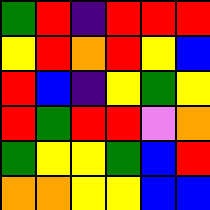[["green", "red", "indigo", "red", "red", "red"], ["yellow", "red", "orange", "red", "yellow", "blue"], ["red", "blue", "indigo", "yellow", "green", "yellow"], ["red", "green", "red", "red", "violet", "orange"], ["green", "yellow", "yellow", "green", "blue", "red"], ["orange", "orange", "yellow", "yellow", "blue", "blue"]]